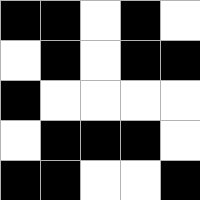[["black", "black", "white", "black", "white"], ["white", "black", "white", "black", "black"], ["black", "white", "white", "white", "white"], ["white", "black", "black", "black", "white"], ["black", "black", "white", "white", "black"]]